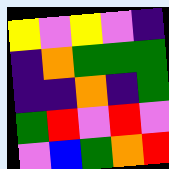[["yellow", "violet", "yellow", "violet", "indigo"], ["indigo", "orange", "green", "green", "green"], ["indigo", "indigo", "orange", "indigo", "green"], ["green", "red", "violet", "red", "violet"], ["violet", "blue", "green", "orange", "red"]]